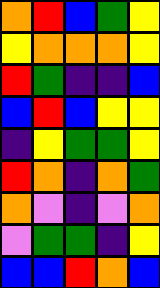[["orange", "red", "blue", "green", "yellow"], ["yellow", "orange", "orange", "orange", "yellow"], ["red", "green", "indigo", "indigo", "blue"], ["blue", "red", "blue", "yellow", "yellow"], ["indigo", "yellow", "green", "green", "yellow"], ["red", "orange", "indigo", "orange", "green"], ["orange", "violet", "indigo", "violet", "orange"], ["violet", "green", "green", "indigo", "yellow"], ["blue", "blue", "red", "orange", "blue"]]